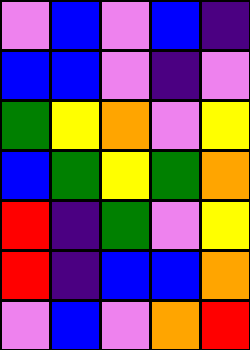[["violet", "blue", "violet", "blue", "indigo"], ["blue", "blue", "violet", "indigo", "violet"], ["green", "yellow", "orange", "violet", "yellow"], ["blue", "green", "yellow", "green", "orange"], ["red", "indigo", "green", "violet", "yellow"], ["red", "indigo", "blue", "blue", "orange"], ["violet", "blue", "violet", "orange", "red"]]